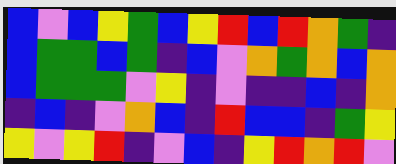[["blue", "violet", "blue", "yellow", "green", "blue", "yellow", "red", "blue", "red", "orange", "green", "indigo"], ["blue", "green", "green", "blue", "green", "indigo", "blue", "violet", "orange", "green", "orange", "blue", "orange"], ["blue", "green", "green", "green", "violet", "yellow", "indigo", "violet", "indigo", "indigo", "blue", "indigo", "orange"], ["indigo", "blue", "indigo", "violet", "orange", "blue", "indigo", "red", "blue", "blue", "indigo", "green", "yellow"], ["yellow", "violet", "yellow", "red", "indigo", "violet", "blue", "indigo", "yellow", "red", "orange", "red", "violet"]]